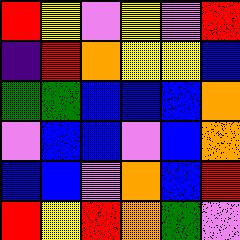[["red", "yellow", "violet", "yellow", "violet", "red"], ["indigo", "red", "orange", "yellow", "yellow", "blue"], ["green", "green", "blue", "blue", "blue", "orange"], ["violet", "blue", "blue", "violet", "blue", "orange"], ["blue", "blue", "violet", "orange", "blue", "red"], ["red", "yellow", "red", "orange", "green", "violet"]]